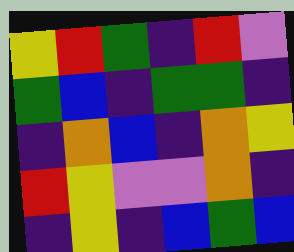[["yellow", "red", "green", "indigo", "red", "violet"], ["green", "blue", "indigo", "green", "green", "indigo"], ["indigo", "orange", "blue", "indigo", "orange", "yellow"], ["red", "yellow", "violet", "violet", "orange", "indigo"], ["indigo", "yellow", "indigo", "blue", "green", "blue"]]